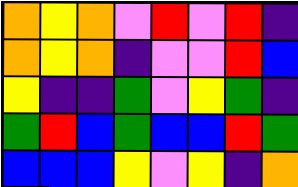[["orange", "yellow", "orange", "violet", "red", "violet", "red", "indigo"], ["orange", "yellow", "orange", "indigo", "violet", "violet", "red", "blue"], ["yellow", "indigo", "indigo", "green", "violet", "yellow", "green", "indigo"], ["green", "red", "blue", "green", "blue", "blue", "red", "green"], ["blue", "blue", "blue", "yellow", "violet", "yellow", "indigo", "orange"]]